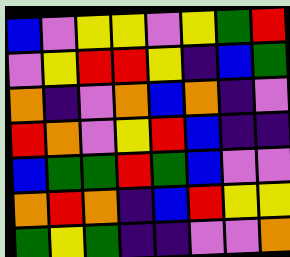[["blue", "violet", "yellow", "yellow", "violet", "yellow", "green", "red"], ["violet", "yellow", "red", "red", "yellow", "indigo", "blue", "green"], ["orange", "indigo", "violet", "orange", "blue", "orange", "indigo", "violet"], ["red", "orange", "violet", "yellow", "red", "blue", "indigo", "indigo"], ["blue", "green", "green", "red", "green", "blue", "violet", "violet"], ["orange", "red", "orange", "indigo", "blue", "red", "yellow", "yellow"], ["green", "yellow", "green", "indigo", "indigo", "violet", "violet", "orange"]]